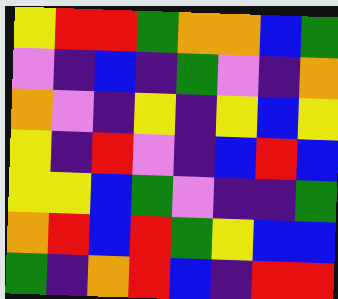[["yellow", "red", "red", "green", "orange", "orange", "blue", "green"], ["violet", "indigo", "blue", "indigo", "green", "violet", "indigo", "orange"], ["orange", "violet", "indigo", "yellow", "indigo", "yellow", "blue", "yellow"], ["yellow", "indigo", "red", "violet", "indigo", "blue", "red", "blue"], ["yellow", "yellow", "blue", "green", "violet", "indigo", "indigo", "green"], ["orange", "red", "blue", "red", "green", "yellow", "blue", "blue"], ["green", "indigo", "orange", "red", "blue", "indigo", "red", "red"]]